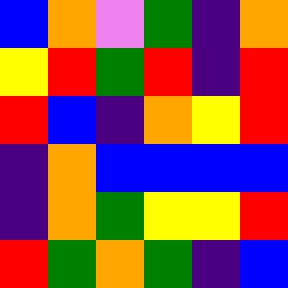[["blue", "orange", "violet", "green", "indigo", "orange"], ["yellow", "red", "green", "red", "indigo", "red"], ["red", "blue", "indigo", "orange", "yellow", "red"], ["indigo", "orange", "blue", "blue", "blue", "blue"], ["indigo", "orange", "green", "yellow", "yellow", "red"], ["red", "green", "orange", "green", "indigo", "blue"]]